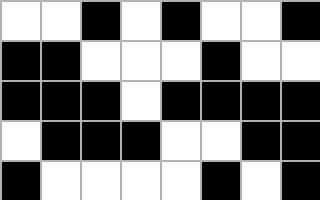[["white", "white", "black", "white", "black", "white", "white", "black"], ["black", "black", "white", "white", "white", "black", "white", "white"], ["black", "black", "black", "white", "black", "black", "black", "black"], ["white", "black", "black", "black", "white", "white", "black", "black"], ["black", "white", "white", "white", "white", "black", "white", "black"]]